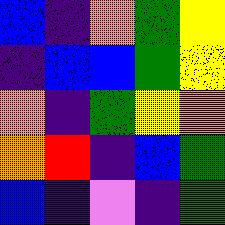[["blue", "indigo", "orange", "green", "yellow"], ["indigo", "blue", "blue", "green", "yellow"], ["orange", "indigo", "green", "yellow", "orange"], ["orange", "red", "indigo", "blue", "green"], ["blue", "indigo", "violet", "indigo", "green"]]